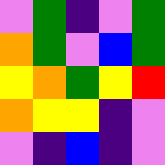[["violet", "green", "indigo", "violet", "green"], ["orange", "green", "violet", "blue", "green"], ["yellow", "orange", "green", "yellow", "red"], ["orange", "yellow", "yellow", "indigo", "violet"], ["violet", "indigo", "blue", "indigo", "violet"]]